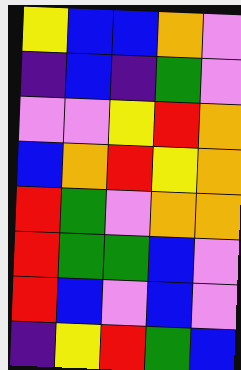[["yellow", "blue", "blue", "orange", "violet"], ["indigo", "blue", "indigo", "green", "violet"], ["violet", "violet", "yellow", "red", "orange"], ["blue", "orange", "red", "yellow", "orange"], ["red", "green", "violet", "orange", "orange"], ["red", "green", "green", "blue", "violet"], ["red", "blue", "violet", "blue", "violet"], ["indigo", "yellow", "red", "green", "blue"]]